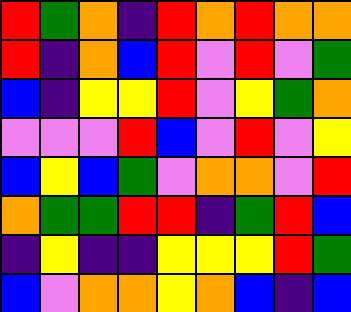[["red", "green", "orange", "indigo", "red", "orange", "red", "orange", "orange"], ["red", "indigo", "orange", "blue", "red", "violet", "red", "violet", "green"], ["blue", "indigo", "yellow", "yellow", "red", "violet", "yellow", "green", "orange"], ["violet", "violet", "violet", "red", "blue", "violet", "red", "violet", "yellow"], ["blue", "yellow", "blue", "green", "violet", "orange", "orange", "violet", "red"], ["orange", "green", "green", "red", "red", "indigo", "green", "red", "blue"], ["indigo", "yellow", "indigo", "indigo", "yellow", "yellow", "yellow", "red", "green"], ["blue", "violet", "orange", "orange", "yellow", "orange", "blue", "indigo", "blue"]]